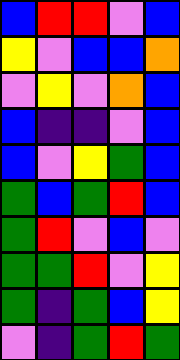[["blue", "red", "red", "violet", "blue"], ["yellow", "violet", "blue", "blue", "orange"], ["violet", "yellow", "violet", "orange", "blue"], ["blue", "indigo", "indigo", "violet", "blue"], ["blue", "violet", "yellow", "green", "blue"], ["green", "blue", "green", "red", "blue"], ["green", "red", "violet", "blue", "violet"], ["green", "green", "red", "violet", "yellow"], ["green", "indigo", "green", "blue", "yellow"], ["violet", "indigo", "green", "red", "green"]]